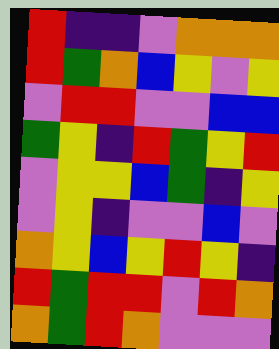[["red", "indigo", "indigo", "violet", "orange", "orange", "orange"], ["red", "green", "orange", "blue", "yellow", "violet", "yellow"], ["violet", "red", "red", "violet", "violet", "blue", "blue"], ["green", "yellow", "indigo", "red", "green", "yellow", "red"], ["violet", "yellow", "yellow", "blue", "green", "indigo", "yellow"], ["violet", "yellow", "indigo", "violet", "violet", "blue", "violet"], ["orange", "yellow", "blue", "yellow", "red", "yellow", "indigo"], ["red", "green", "red", "red", "violet", "red", "orange"], ["orange", "green", "red", "orange", "violet", "violet", "violet"]]